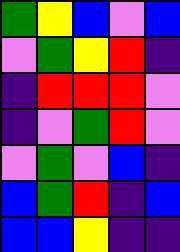[["green", "yellow", "blue", "violet", "blue"], ["violet", "green", "yellow", "red", "indigo"], ["indigo", "red", "red", "red", "violet"], ["indigo", "violet", "green", "red", "violet"], ["violet", "green", "violet", "blue", "indigo"], ["blue", "green", "red", "indigo", "blue"], ["blue", "blue", "yellow", "indigo", "indigo"]]